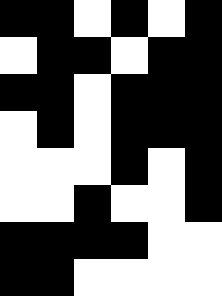[["black", "black", "white", "black", "white", "black"], ["white", "black", "black", "white", "black", "black"], ["black", "black", "white", "black", "black", "black"], ["white", "black", "white", "black", "black", "black"], ["white", "white", "white", "black", "white", "black"], ["white", "white", "black", "white", "white", "black"], ["black", "black", "black", "black", "white", "white"], ["black", "black", "white", "white", "white", "white"]]